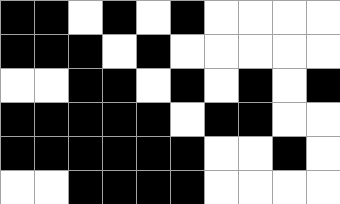[["black", "black", "white", "black", "white", "black", "white", "white", "white", "white"], ["black", "black", "black", "white", "black", "white", "white", "white", "white", "white"], ["white", "white", "black", "black", "white", "black", "white", "black", "white", "black"], ["black", "black", "black", "black", "black", "white", "black", "black", "white", "white"], ["black", "black", "black", "black", "black", "black", "white", "white", "black", "white"], ["white", "white", "black", "black", "black", "black", "white", "white", "white", "white"]]